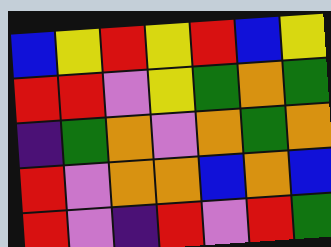[["blue", "yellow", "red", "yellow", "red", "blue", "yellow"], ["red", "red", "violet", "yellow", "green", "orange", "green"], ["indigo", "green", "orange", "violet", "orange", "green", "orange"], ["red", "violet", "orange", "orange", "blue", "orange", "blue"], ["red", "violet", "indigo", "red", "violet", "red", "green"]]